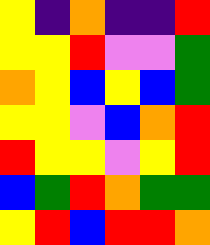[["yellow", "indigo", "orange", "indigo", "indigo", "red"], ["yellow", "yellow", "red", "violet", "violet", "green"], ["orange", "yellow", "blue", "yellow", "blue", "green"], ["yellow", "yellow", "violet", "blue", "orange", "red"], ["red", "yellow", "yellow", "violet", "yellow", "red"], ["blue", "green", "red", "orange", "green", "green"], ["yellow", "red", "blue", "red", "red", "orange"]]